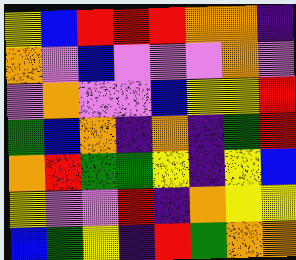[["yellow", "blue", "red", "red", "red", "orange", "orange", "indigo"], ["orange", "violet", "blue", "violet", "violet", "violet", "orange", "violet"], ["violet", "orange", "violet", "violet", "blue", "yellow", "yellow", "red"], ["green", "blue", "orange", "indigo", "orange", "indigo", "green", "red"], ["orange", "red", "green", "green", "yellow", "indigo", "yellow", "blue"], ["yellow", "violet", "violet", "red", "indigo", "orange", "yellow", "yellow"], ["blue", "green", "yellow", "indigo", "red", "green", "orange", "orange"]]